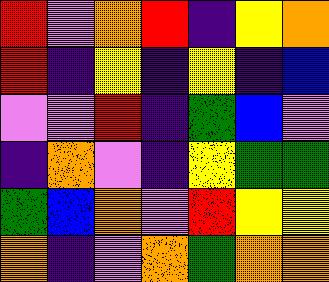[["red", "violet", "orange", "red", "indigo", "yellow", "orange"], ["red", "indigo", "yellow", "indigo", "yellow", "indigo", "blue"], ["violet", "violet", "red", "indigo", "green", "blue", "violet"], ["indigo", "orange", "violet", "indigo", "yellow", "green", "green"], ["green", "blue", "orange", "violet", "red", "yellow", "yellow"], ["orange", "indigo", "violet", "orange", "green", "orange", "orange"]]